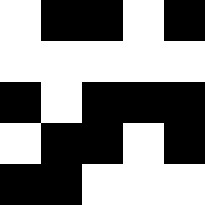[["white", "black", "black", "white", "black"], ["white", "white", "white", "white", "white"], ["black", "white", "black", "black", "black"], ["white", "black", "black", "white", "black"], ["black", "black", "white", "white", "white"]]